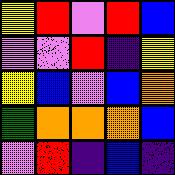[["yellow", "red", "violet", "red", "blue"], ["violet", "violet", "red", "indigo", "yellow"], ["yellow", "blue", "violet", "blue", "orange"], ["green", "orange", "orange", "orange", "blue"], ["violet", "red", "indigo", "blue", "indigo"]]